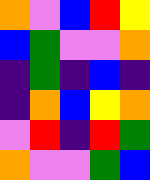[["orange", "violet", "blue", "red", "yellow"], ["blue", "green", "violet", "violet", "orange"], ["indigo", "green", "indigo", "blue", "indigo"], ["indigo", "orange", "blue", "yellow", "orange"], ["violet", "red", "indigo", "red", "green"], ["orange", "violet", "violet", "green", "blue"]]